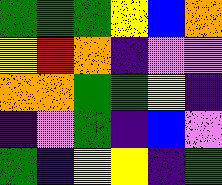[["green", "green", "green", "yellow", "blue", "orange"], ["yellow", "red", "orange", "indigo", "violet", "violet"], ["orange", "orange", "green", "green", "yellow", "indigo"], ["indigo", "violet", "green", "indigo", "blue", "violet"], ["green", "indigo", "yellow", "yellow", "indigo", "green"]]